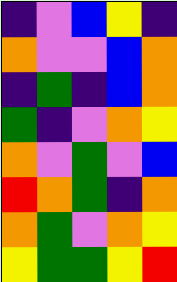[["indigo", "violet", "blue", "yellow", "indigo"], ["orange", "violet", "violet", "blue", "orange"], ["indigo", "green", "indigo", "blue", "orange"], ["green", "indigo", "violet", "orange", "yellow"], ["orange", "violet", "green", "violet", "blue"], ["red", "orange", "green", "indigo", "orange"], ["orange", "green", "violet", "orange", "yellow"], ["yellow", "green", "green", "yellow", "red"]]